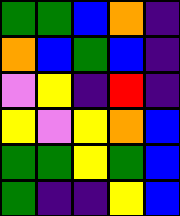[["green", "green", "blue", "orange", "indigo"], ["orange", "blue", "green", "blue", "indigo"], ["violet", "yellow", "indigo", "red", "indigo"], ["yellow", "violet", "yellow", "orange", "blue"], ["green", "green", "yellow", "green", "blue"], ["green", "indigo", "indigo", "yellow", "blue"]]